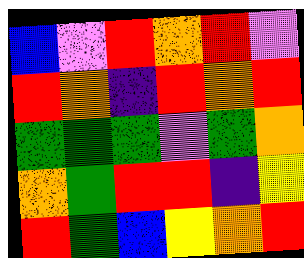[["blue", "violet", "red", "orange", "red", "violet"], ["red", "orange", "indigo", "red", "orange", "red"], ["green", "green", "green", "violet", "green", "orange"], ["orange", "green", "red", "red", "indigo", "yellow"], ["red", "green", "blue", "yellow", "orange", "red"]]